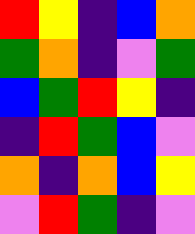[["red", "yellow", "indigo", "blue", "orange"], ["green", "orange", "indigo", "violet", "green"], ["blue", "green", "red", "yellow", "indigo"], ["indigo", "red", "green", "blue", "violet"], ["orange", "indigo", "orange", "blue", "yellow"], ["violet", "red", "green", "indigo", "violet"]]